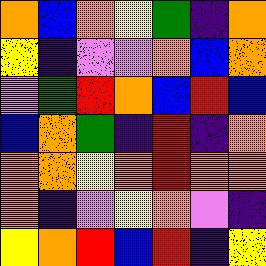[["orange", "blue", "orange", "yellow", "green", "indigo", "orange"], ["yellow", "indigo", "violet", "violet", "orange", "blue", "orange"], ["violet", "green", "red", "orange", "blue", "red", "blue"], ["blue", "orange", "green", "indigo", "red", "indigo", "orange"], ["orange", "orange", "yellow", "orange", "red", "orange", "orange"], ["orange", "indigo", "violet", "yellow", "orange", "violet", "indigo"], ["yellow", "orange", "red", "blue", "red", "indigo", "yellow"]]